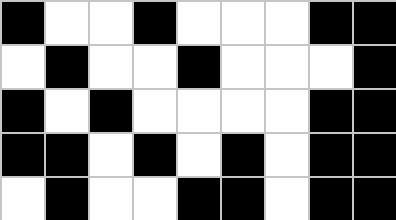[["black", "white", "white", "black", "white", "white", "white", "black", "black"], ["white", "black", "white", "white", "black", "white", "white", "white", "black"], ["black", "white", "black", "white", "white", "white", "white", "black", "black"], ["black", "black", "white", "black", "white", "black", "white", "black", "black"], ["white", "black", "white", "white", "black", "black", "white", "black", "black"]]